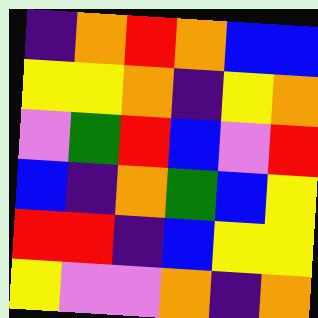[["indigo", "orange", "red", "orange", "blue", "blue"], ["yellow", "yellow", "orange", "indigo", "yellow", "orange"], ["violet", "green", "red", "blue", "violet", "red"], ["blue", "indigo", "orange", "green", "blue", "yellow"], ["red", "red", "indigo", "blue", "yellow", "yellow"], ["yellow", "violet", "violet", "orange", "indigo", "orange"]]